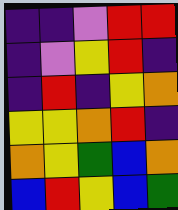[["indigo", "indigo", "violet", "red", "red"], ["indigo", "violet", "yellow", "red", "indigo"], ["indigo", "red", "indigo", "yellow", "orange"], ["yellow", "yellow", "orange", "red", "indigo"], ["orange", "yellow", "green", "blue", "orange"], ["blue", "red", "yellow", "blue", "green"]]